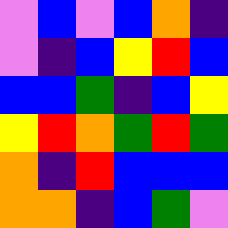[["violet", "blue", "violet", "blue", "orange", "indigo"], ["violet", "indigo", "blue", "yellow", "red", "blue"], ["blue", "blue", "green", "indigo", "blue", "yellow"], ["yellow", "red", "orange", "green", "red", "green"], ["orange", "indigo", "red", "blue", "blue", "blue"], ["orange", "orange", "indigo", "blue", "green", "violet"]]